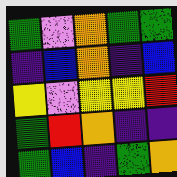[["green", "violet", "orange", "green", "green"], ["indigo", "blue", "orange", "indigo", "blue"], ["yellow", "violet", "yellow", "yellow", "red"], ["green", "red", "orange", "indigo", "indigo"], ["green", "blue", "indigo", "green", "orange"]]